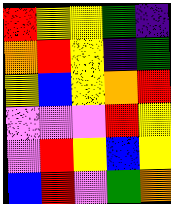[["red", "yellow", "yellow", "green", "indigo"], ["orange", "red", "yellow", "indigo", "green"], ["yellow", "blue", "yellow", "orange", "red"], ["violet", "violet", "violet", "red", "yellow"], ["violet", "red", "yellow", "blue", "yellow"], ["blue", "red", "violet", "green", "orange"]]